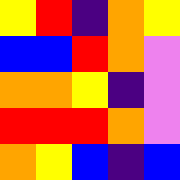[["yellow", "red", "indigo", "orange", "yellow"], ["blue", "blue", "red", "orange", "violet"], ["orange", "orange", "yellow", "indigo", "violet"], ["red", "red", "red", "orange", "violet"], ["orange", "yellow", "blue", "indigo", "blue"]]